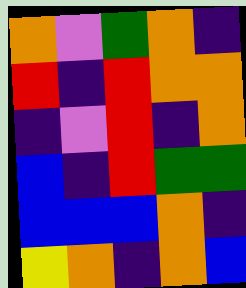[["orange", "violet", "green", "orange", "indigo"], ["red", "indigo", "red", "orange", "orange"], ["indigo", "violet", "red", "indigo", "orange"], ["blue", "indigo", "red", "green", "green"], ["blue", "blue", "blue", "orange", "indigo"], ["yellow", "orange", "indigo", "orange", "blue"]]